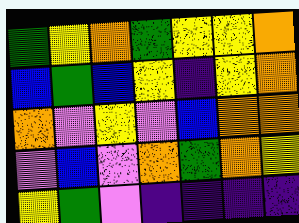[["green", "yellow", "orange", "green", "yellow", "yellow", "orange"], ["blue", "green", "blue", "yellow", "indigo", "yellow", "orange"], ["orange", "violet", "yellow", "violet", "blue", "orange", "orange"], ["violet", "blue", "violet", "orange", "green", "orange", "yellow"], ["yellow", "green", "violet", "indigo", "indigo", "indigo", "indigo"]]